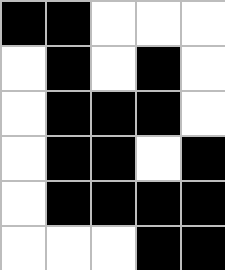[["black", "black", "white", "white", "white"], ["white", "black", "white", "black", "white"], ["white", "black", "black", "black", "white"], ["white", "black", "black", "white", "black"], ["white", "black", "black", "black", "black"], ["white", "white", "white", "black", "black"]]